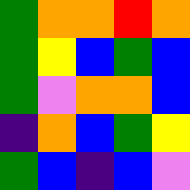[["green", "orange", "orange", "red", "orange"], ["green", "yellow", "blue", "green", "blue"], ["green", "violet", "orange", "orange", "blue"], ["indigo", "orange", "blue", "green", "yellow"], ["green", "blue", "indigo", "blue", "violet"]]